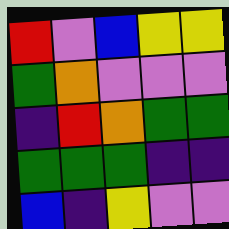[["red", "violet", "blue", "yellow", "yellow"], ["green", "orange", "violet", "violet", "violet"], ["indigo", "red", "orange", "green", "green"], ["green", "green", "green", "indigo", "indigo"], ["blue", "indigo", "yellow", "violet", "violet"]]